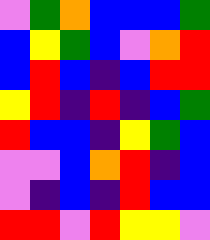[["violet", "green", "orange", "blue", "blue", "blue", "green"], ["blue", "yellow", "green", "blue", "violet", "orange", "red"], ["blue", "red", "blue", "indigo", "blue", "red", "red"], ["yellow", "red", "indigo", "red", "indigo", "blue", "green"], ["red", "blue", "blue", "indigo", "yellow", "green", "blue"], ["violet", "violet", "blue", "orange", "red", "indigo", "blue"], ["violet", "indigo", "blue", "indigo", "red", "blue", "blue"], ["red", "red", "violet", "red", "yellow", "yellow", "violet"]]